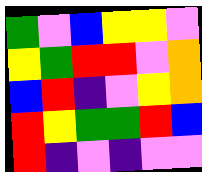[["green", "violet", "blue", "yellow", "yellow", "violet"], ["yellow", "green", "red", "red", "violet", "orange"], ["blue", "red", "indigo", "violet", "yellow", "orange"], ["red", "yellow", "green", "green", "red", "blue"], ["red", "indigo", "violet", "indigo", "violet", "violet"]]